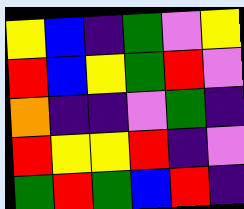[["yellow", "blue", "indigo", "green", "violet", "yellow"], ["red", "blue", "yellow", "green", "red", "violet"], ["orange", "indigo", "indigo", "violet", "green", "indigo"], ["red", "yellow", "yellow", "red", "indigo", "violet"], ["green", "red", "green", "blue", "red", "indigo"]]